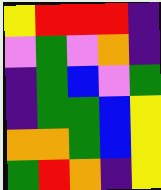[["yellow", "red", "red", "red", "indigo"], ["violet", "green", "violet", "orange", "indigo"], ["indigo", "green", "blue", "violet", "green"], ["indigo", "green", "green", "blue", "yellow"], ["orange", "orange", "green", "blue", "yellow"], ["green", "red", "orange", "indigo", "yellow"]]